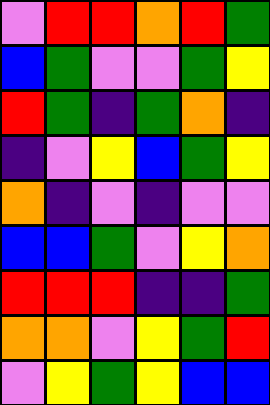[["violet", "red", "red", "orange", "red", "green"], ["blue", "green", "violet", "violet", "green", "yellow"], ["red", "green", "indigo", "green", "orange", "indigo"], ["indigo", "violet", "yellow", "blue", "green", "yellow"], ["orange", "indigo", "violet", "indigo", "violet", "violet"], ["blue", "blue", "green", "violet", "yellow", "orange"], ["red", "red", "red", "indigo", "indigo", "green"], ["orange", "orange", "violet", "yellow", "green", "red"], ["violet", "yellow", "green", "yellow", "blue", "blue"]]